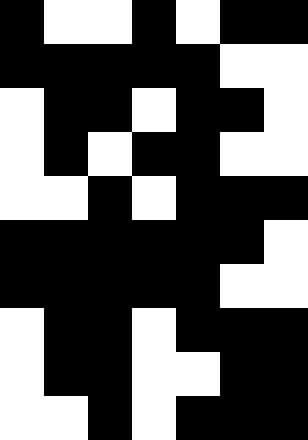[["black", "white", "white", "black", "white", "black", "black"], ["black", "black", "black", "black", "black", "white", "white"], ["white", "black", "black", "white", "black", "black", "white"], ["white", "black", "white", "black", "black", "white", "white"], ["white", "white", "black", "white", "black", "black", "black"], ["black", "black", "black", "black", "black", "black", "white"], ["black", "black", "black", "black", "black", "white", "white"], ["white", "black", "black", "white", "black", "black", "black"], ["white", "black", "black", "white", "white", "black", "black"], ["white", "white", "black", "white", "black", "black", "black"]]